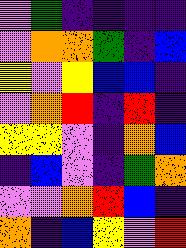[["violet", "green", "indigo", "indigo", "indigo", "indigo"], ["violet", "orange", "orange", "green", "indigo", "blue"], ["yellow", "violet", "yellow", "blue", "blue", "indigo"], ["violet", "orange", "red", "indigo", "red", "indigo"], ["yellow", "yellow", "violet", "indigo", "orange", "blue"], ["indigo", "blue", "violet", "indigo", "green", "orange"], ["violet", "violet", "orange", "red", "blue", "indigo"], ["orange", "indigo", "blue", "yellow", "violet", "red"]]